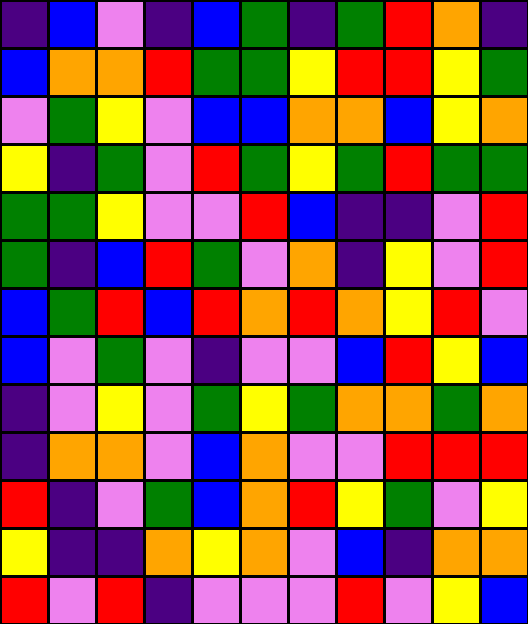[["indigo", "blue", "violet", "indigo", "blue", "green", "indigo", "green", "red", "orange", "indigo"], ["blue", "orange", "orange", "red", "green", "green", "yellow", "red", "red", "yellow", "green"], ["violet", "green", "yellow", "violet", "blue", "blue", "orange", "orange", "blue", "yellow", "orange"], ["yellow", "indigo", "green", "violet", "red", "green", "yellow", "green", "red", "green", "green"], ["green", "green", "yellow", "violet", "violet", "red", "blue", "indigo", "indigo", "violet", "red"], ["green", "indigo", "blue", "red", "green", "violet", "orange", "indigo", "yellow", "violet", "red"], ["blue", "green", "red", "blue", "red", "orange", "red", "orange", "yellow", "red", "violet"], ["blue", "violet", "green", "violet", "indigo", "violet", "violet", "blue", "red", "yellow", "blue"], ["indigo", "violet", "yellow", "violet", "green", "yellow", "green", "orange", "orange", "green", "orange"], ["indigo", "orange", "orange", "violet", "blue", "orange", "violet", "violet", "red", "red", "red"], ["red", "indigo", "violet", "green", "blue", "orange", "red", "yellow", "green", "violet", "yellow"], ["yellow", "indigo", "indigo", "orange", "yellow", "orange", "violet", "blue", "indigo", "orange", "orange"], ["red", "violet", "red", "indigo", "violet", "violet", "violet", "red", "violet", "yellow", "blue"]]